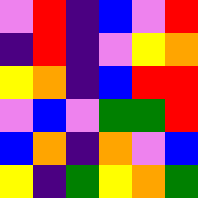[["violet", "red", "indigo", "blue", "violet", "red"], ["indigo", "red", "indigo", "violet", "yellow", "orange"], ["yellow", "orange", "indigo", "blue", "red", "red"], ["violet", "blue", "violet", "green", "green", "red"], ["blue", "orange", "indigo", "orange", "violet", "blue"], ["yellow", "indigo", "green", "yellow", "orange", "green"]]